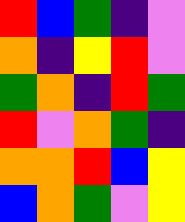[["red", "blue", "green", "indigo", "violet"], ["orange", "indigo", "yellow", "red", "violet"], ["green", "orange", "indigo", "red", "green"], ["red", "violet", "orange", "green", "indigo"], ["orange", "orange", "red", "blue", "yellow"], ["blue", "orange", "green", "violet", "yellow"]]